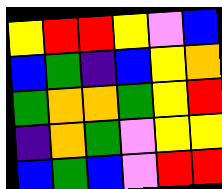[["yellow", "red", "red", "yellow", "violet", "blue"], ["blue", "green", "indigo", "blue", "yellow", "orange"], ["green", "orange", "orange", "green", "yellow", "red"], ["indigo", "orange", "green", "violet", "yellow", "yellow"], ["blue", "green", "blue", "violet", "red", "red"]]